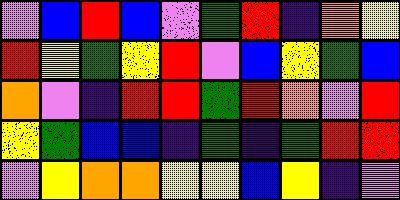[["violet", "blue", "red", "blue", "violet", "green", "red", "indigo", "orange", "yellow"], ["red", "yellow", "green", "yellow", "red", "violet", "blue", "yellow", "green", "blue"], ["orange", "violet", "indigo", "red", "red", "green", "red", "orange", "violet", "red"], ["yellow", "green", "blue", "blue", "indigo", "green", "indigo", "green", "red", "red"], ["violet", "yellow", "orange", "orange", "yellow", "yellow", "blue", "yellow", "indigo", "violet"]]